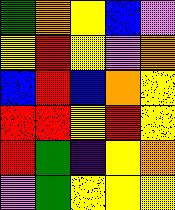[["green", "orange", "yellow", "blue", "violet"], ["yellow", "red", "yellow", "violet", "orange"], ["blue", "red", "blue", "orange", "yellow"], ["red", "red", "yellow", "red", "yellow"], ["red", "green", "indigo", "yellow", "orange"], ["violet", "green", "yellow", "yellow", "yellow"]]